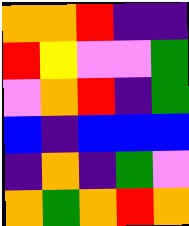[["orange", "orange", "red", "indigo", "indigo"], ["red", "yellow", "violet", "violet", "green"], ["violet", "orange", "red", "indigo", "green"], ["blue", "indigo", "blue", "blue", "blue"], ["indigo", "orange", "indigo", "green", "violet"], ["orange", "green", "orange", "red", "orange"]]